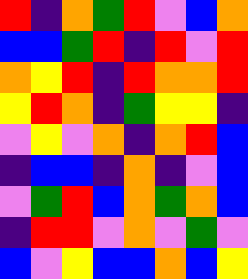[["red", "indigo", "orange", "green", "red", "violet", "blue", "orange"], ["blue", "blue", "green", "red", "indigo", "red", "violet", "red"], ["orange", "yellow", "red", "indigo", "red", "orange", "orange", "red"], ["yellow", "red", "orange", "indigo", "green", "yellow", "yellow", "indigo"], ["violet", "yellow", "violet", "orange", "indigo", "orange", "red", "blue"], ["indigo", "blue", "blue", "indigo", "orange", "indigo", "violet", "blue"], ["violet", "green", "red", "blue", "orange", "green", "orange", "blue"], ["indigo", "red", "red", "violet", "orange", "violet", "green", "violet"], ["blue", "violet", "yellow", "blue", "blue", "orange", "blue", "yellow"]]